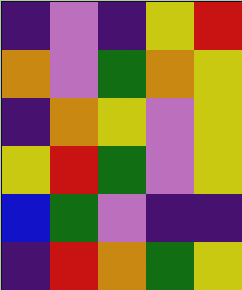[["indigo", "violet", "indigo", "yellow", "red"], ["orange", "violet", "green", "orange", "yellow"], ["indigo", "orange", "yellow", "violet", "yellow"], ["yellow", "red", "green", "violet", "yellow"], ["blue", "green", "violet", "indigo", "indigo"], ["indigo", "red", "orange", "green", "yellow"]]